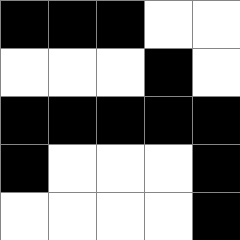[["black", "black", "black", "white", "white"], ["white", "white", "white", "black", "white"], ["black", "black", "black", "black", "black"], ["black", "white", "white", "white", "black"], ["white", "white", "white", "white", "black"]]